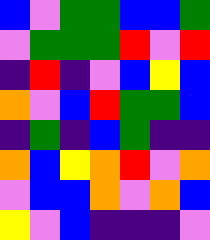[["blue", "violet", "green", "green", "blue", "blue", "green"], ["violet", "green", "green", "green", "red", "violet", "red"], ["indigo", "red", "indigo", "violet", "blue", "yellow", "blue"], ["orange", "violet", "blue", "red", "green", "green", "blue"], ["indigo", "green", "indigo", "blue", "green", "indigo", "indigo"], ["orange", "blue", "yellow", "orange", "red", "violet", "orange"], ["violet", "blue", "blue", "orange", "violet", "orange", "blue"], ["yellow", "violet", "blue", "indigo", "indigo", "indigo", "violet"]]